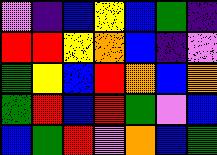[["violet", "indigo", "blue", "yellow", "blue", "green", "indigo"], ["red", "red", "yellow", "orange", "blue", "indigo", "violet"], ["green", "yellow", "blue", "red", "orange", "blue", "orange"], ["green", "red", "blue", "red", "green", "violet", "blue"], ["blue", "green", "red", "violet", "orange", "blue", "green"]]